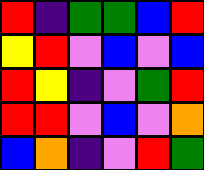[["red", "indigo", "green", "green", "blue", "red"], ["yellow", "red", "violet", "blue", "violet", "blue"], ["red", "yellow", "indigo", "violet", "green", "red"], ["red", "red", "violet", "blue", "violet", "orange"], ["blue", "orange", "indigo", "violet", "red", "green"]]